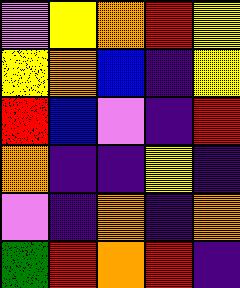[["violet", "yellow", "orange", "red", "yellow"], ["yellow", "orange", "blue", "indigo", "yellow"], ["red", "blue", "violet", "indigo", "red"], ["orange", "indigo", "indigo", "yellow", "indigo"], ["violet", "indigo", "orange", "indigo", "orange"], ["green", "red", "orange", "red", "indigo"]]